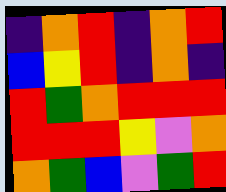[["indigo", "orange", "red", "indigo", "orange", "red"], ["blue", "yellow", "red", "indigo", "orange", "indigo"], ["red", "green", "orange", "red", "red", "red"], ["red", "red", "red", "yellow", "violet", "orange"], ["orange", "green", "blue", "violet", "green", "red"]]